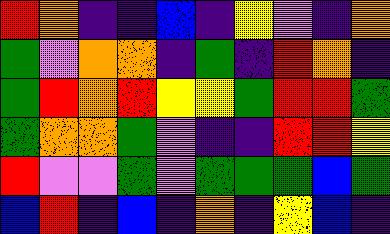[["red", "orange", "indigo", "indigo", "blue", "indigo", "yellow", "violet", "indigo", "orange"], ["green", "violet", "orange", "orange", "indigo", "green", "indigo", "red", "orange", "indigo"], ["green", "red", "orange", "red", "yellow", "yellow", "green", "red", "red", "green"], ["green", "orange", "orange", "green", "violet", "indigo", "indigo", "red", "red", "yellow"], ["red", "violet", "violet", "green", "violet", "green", "green", "green", "blue", "green"], ["blue", "red", "indigo", "blue", "indigo", "orange", "indigo", "yellow", "blue", "indigo"]]